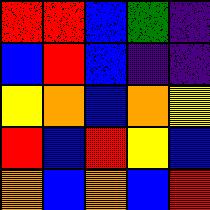[["red", "red", "blue", "green", "indigo"], ["blue", "red", "blue", "indigo", "indigo"], ["yellow", "orange", "blue", "orange", "yellow"], ["red", "blue", "red", "yellow", "blue"], ["orange", "blue", "orange", "blue", "red"]]